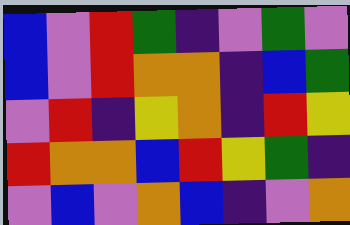[["blue", "violet", "red", "green", "indigo", "violet", "green", "violet"], ["blue", "violet", "red", "orange", "orange", "indigo", "blue", "green"], ["violet", "red", "indigo", "yellow", "orange", "indigo", "red", "yellow"], ["red", "orange", "orange", "blue", "red", "yellow", "green", "indigo"], ["violet", "blue", "violet", "orange", "blue", "indigo", "violet", "orange"]]